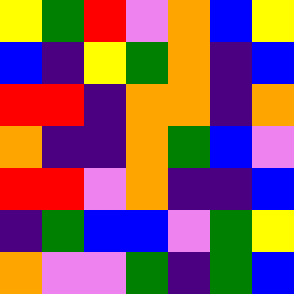[["yellow", "green", "red", "violet", "orange", "blue", "yellow"], ["blue", "indigo", "yellow", "green", "orange", "indigo", "blue"], ["red", "red", "indigo", "orange", "orange", "indigo", "orange"], ["orange", "indigo", "indigo", "orange", "green", "blue", "violet"], ["red", "red", "violet", "orange", "indigo", "indigo", "blue"], ["indigo", "green", "blue", "blue", "violet", "green", "yellow"], ["orange", "violet", "violet", "green", "indigo", "green", "blue"]]